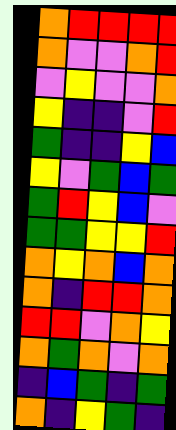[["orange", "red", "red", "red", "red"], ["orange", "violet", "violet", "orange", "red"], ["violet", "yellow", "violet", "violet", "orange"], ["yellow", "indigo", "indigo", "violet", "red"], ["green", "indigo", "indigo", "yellow", "blue"], ["yellow", "violet", "green", "blue", "green"], ["green", "red", "yellow", "blue", "violet"], ["green", "green", "yellow", "yellow", "red"], ["orange", "yellow", "orange", "blue", "orange"], ["orange", "indigo", "red", "red", "orange"], ["red", "red", "violet", "orange", "yellow"], ["orange", "green", "orange", "violet", "orange"], ["indigo", "blue", "green", "indigo", "green"], ["orange", "indigo", "yellow", "green", "indigo"]]